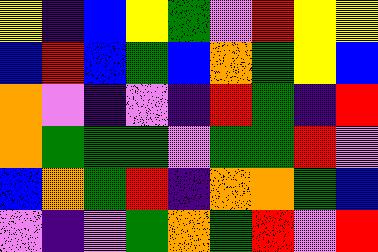[["yellow", "indigo", "blue", "yellow", "green", "violet", "red", "yellow", "yellow"], ["blue", "red", "blue", "green", "blue", "orange", "green", "yellow", "blue"], ["orange", "violet", "indigo", "violet", "indigo", "red", "green", "indigo", "red"], ["orange", "green", "green", "green", "violet", "green", "green", "red", "violet"], ["blue", "orange", "green", "red", "indigo", "orange", "orange", "green", "blue"], ["violet", "indigo", "violet", "green", "orange", "green", "red", "violet", "red"]]